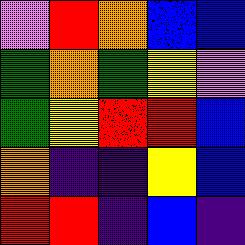[["violet", "red", "orange", "blue", "blue"], ["green", "orange", "green", "yellow", "violet"], ["green", "yellow", "red", "red", "blue"], ["orange", "indigo", "indigo", "yellow", "blue"], ["red", "red", "indigo", "blue", "indigo"]]